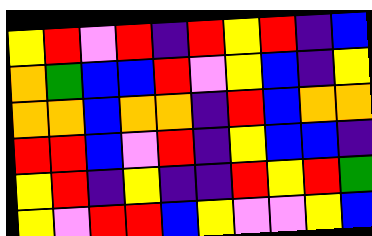[["yellow", "red", "violet", "red", "indigo", "red", "yellow", "red", "indigo", "blue"], ["orange", "green", "blue", "blue", "red", "violet", "yellow", "blue", "indigo", "yellow"], ["orange", "orange", "blue", "orange", "orange", "indigo", "red", "blue", "orange", "orange"], ["red", "red", "blue", "violet", "red", "indigo", "yellow", "blue", "blue", "indigo"], ["yellow", "red", "indigo", "yellow", "indigo", "indigo", "red", "yellow", "red", "green"], ["yellow", "violet", "red", "red", "blue", "yellow", "violet", "violet", "yellow", "blue"]]